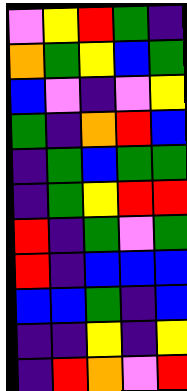[["violet", "yellow", "red", "green", "indigo"], ["orange", "green", "yellow", "blue", "green"], ["blue", "violet", "indigo", "violet", "yellow"], ["green", "indigo", "orange", "red", "blue"], ["indigo", "green", "blue", "green", "green"], ["indigo", "green", "yellow", "red", "red"], ["red", "indigo", "green", "violet", "green"], ["red", "indigo", "blue", "blue", "blue"], ["blue", "blue", "green", "indigo", "blue"], ["indigo", "indigo", "yellow", "indigo", "yellow"], ["indigo", "red", "orange", "violet", "red"]]